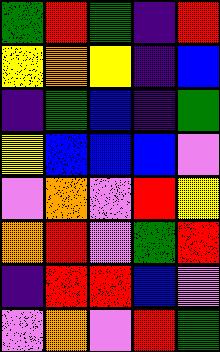[["green", "red", "green", "indigo", "red"], ["yellow", "orange", "yellow", "indigo", "blue"], ["indigo", "green", "blue", "indigo", "green"], ["yellow", "blue", "blue", "blue", "violet"], ["violet", "orange", "violet", "red", "yellow"], ["orange", "red", "violet", "green", "red"], ["indigo", "red", "red", "blue", "violet"], ["violet", "orange", "violet", "red", "green"]]